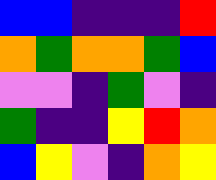[["blue", "blue", "indigo", "indigo", "indigo", "red"], ["orange", "green", "orange", "orange", "green", "blue"], ["violet", "violet", "indigo", "green", "violet", "indigo"], ["green", "indigo", "indigo", "yellow", "red", "orange"], ["blue", "yellow", "violet", "indigo", "orange", "yellow"]]